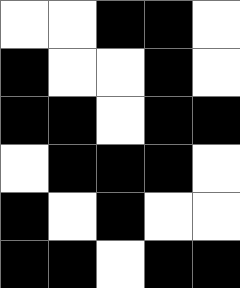[["white", "white", "black", "black", "white"], ["black", "white", "white", "black", "white"], ["black", "black", "white", "black", "black"], ["white", "black", "black", "black", "white"], ["black", "white", "black", "white", "white"], ["black", "black", "white", "black", "black"]]